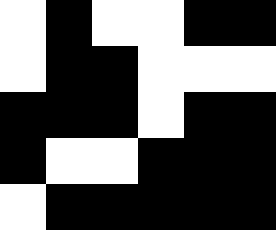[["white", "black", "white", "white", "black", "black"], ["white", "black", "black", "white", "white", "white"], ["black", "black", "black", "white", "black", "black"], ["black", "white", "white", "black", "black", "black"], ["white", "black", "black", "black", "black", "black"]]